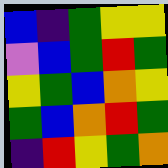[["blue", "indigo", "green", "yellow", "yellow"], ["violet", "blue", "green", "red", "green"], ["yellow", "green", "blue", "orange", "yellow"], ["green", "blue", "orange", "red", "green"], ["indigo", "red", "yellow", "green", "orange"]]